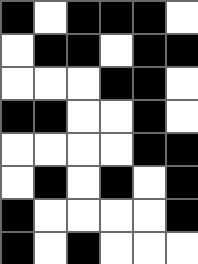[["black", "white", "black", "black", "black", "white"], ["white", "black", "black", "white", "black", "black"], ["white", "white", "white", "black", "black", "white"], ["black", "black", "white", "white", "black", "white"], ["white", "white", "white", "white", "black", "black"], ["white", "black", "white", "black", "white", "black"], ["black", "white", "white", "white", "white", "black"], ["black", "white", "black", "white", "white", "white"]]